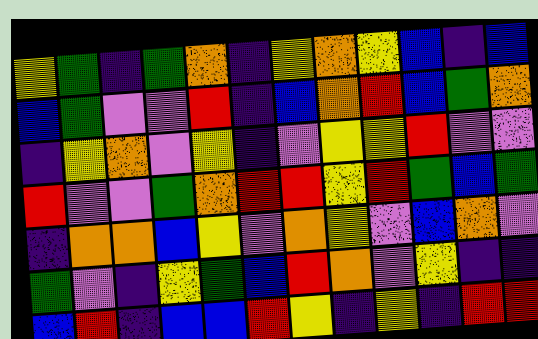[["yellow", "green", "indigo", "green", "orange", "indigo", "yellow", "orange", "yellow", "blue", "indigo", "blue"], ["blue", "green", "violet", "violet", "red", "indigo", "blue", "orange", "red", "blue", "green", "orange"], ["indigo", "yellow", "orange", "violet", "yellow", "indigo", "violet", "yellow", "yellow", "red", "violet", "violet"], ["red", "violet", "violet", "green", "orange", "red", "red", "yellow", "red", "green", "blue", "green"], ["indigo", "orange", "orange", "blue", "yellow", "violet", "orange", "yellow", "violet", "blue", "orange", "violet"], ["green", "violet", "indigo", "yellow", "green", "blue", "red", "orange", "violet", "yellow", "indigo", "indigo"], ["blue", "red", "indigo", "blue", "blue", "red", "yellow", "indigo", "yellow", "indigo", "red", "red"]]